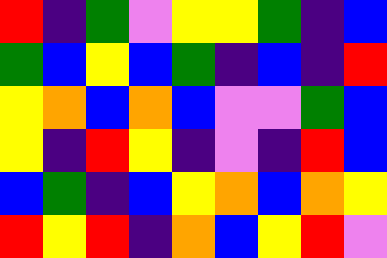[["red", "indigo", "green", "violet", "yellow", "yellow", "green", "indigo", "blue"], ["green", "blue", "yellow", "blue", "green", "indigo", "blue", "indigo", "red"], ["yellow", "orange", "blue", "orange", "blue", "violet", "violet", "green", "blue"], ["yellow", "indigo", "red", "yellow", "indigo", "violet", "indigo", "red", "blue"], ["blue", "green", "indigo", "blue", "yellow", "orange", "blue", "orange", "yellow"], ["red", "yellow", "red", "indigo", "orange", "blue", "yellow", "red", "violet"]]